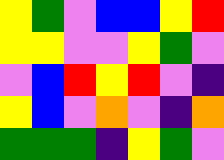[["yellow", "green", "violet", "blue", "blue", "yellow", "red"], ["yellow", "yellow", "violet", "violet", "yellow", "green", "violet"], ["violet", "blue", "red", "yellow", "red", "violet", "indigo"], ["yellow", "blue", "violet", "orange", "violet", "indigo", "orange"], ["green", "green", "green", "indigo", "yellow", "green", "violet"]]